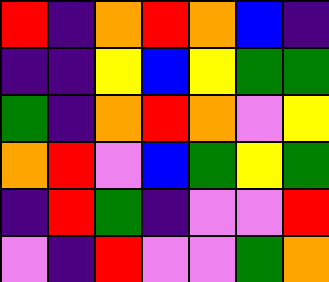[["red", "indigo", "orange", "red", "orange", "blue", "indigo"], ["indigo", "indigo", "yellow", "blue", "yellow", "green", "green"], ["green", "indigo", "orange", "red", "orange", "violet", "yellow"], ["orange", "red", "violet", "blue", "green", "yellow", "green"], ["indigo", "red", "green", "indigo", "violet", "violet", "red"], ["violet", "indigo", "red", "violet", "violet", "green", "orange"]]